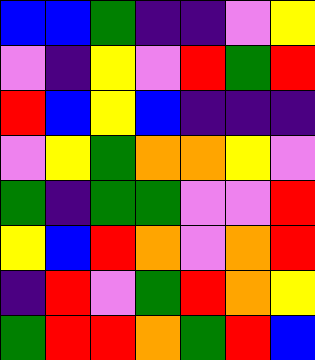[["blue", "blue", "green", "indigo", "indigo", "violet", "yellow"], ["violet", "indigo", "yellow", "violet", "red", "green", "red"], ["red", "blue", "yellow", "blue", "indigo", "indigo", "indigo"], ["violet", "yellow", "green", "orange", "orange", "yellow", "violet"], ["green", "indigo", "green", "green", "violet", "violet", "red"], ["yellow", "blue", "red", "orange", "violet", "orange", "red"], ["indigo", "red", "violet", "green", "red", "orange", "yellow"], ["green", "red", "red", "orange", "green", "red", "blue"]]